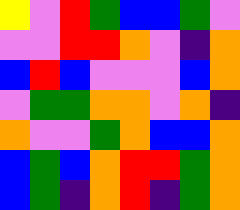[["yellow", "violet", "red", "green", "blue", "blue", "green", "violet"], ["violet", "violet", "red", "red", "orange", "violet", "indigo", "orange"], ["blue", "red", "blue", "violet", "violet", "violet", "blue", "orange"], ["violet", "green", "green", "orange", "orange", "violet", "orange", "indigo"], ["orange", "violet", "violet", "green", "orange", "blue", "blue", "orange"], ["blue", "green", "blue", "orange", "red", "red", "green", "orange"], ["blue", "green", "indigo", "orange", "red", "indigo", "green", "orange"]]